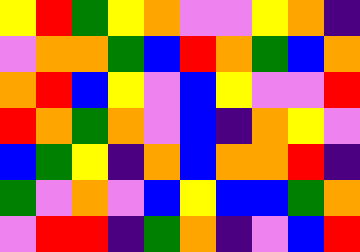[["yellow", "red", "green", "yellow", "orange", "violet", "violet", "yellow", "orange", "indigo"], ["violet", "orange", "orange", "green", "blue", "red", "orange", "green", "blue", "orange"], ["orange", "red", "blue", "yellow", "violet", "blue", "yellow", "violet", "violet", "red"], ["red", "orange", "green", "orange", "violet", "blue", "indigo", "orange", "yellow", "violet"], ["blue", "green", "yellow", "indigo", "orange", "blue", "orange", "orange", "red", "indigo"], ["green", "violet", "orange", "violet", "blue", "yellow", "blue", "blue", "green", "orange"], ["violet", "red", "red", "indigo", "green", "orange", "indigo", "violet", "blue", "red"]]